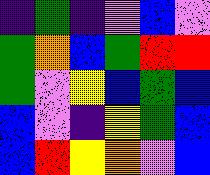[["indigo", "green", "indigo", "violet", "blue", "violet"], ["green", "orange", "blue", "green", "red", "red"], ["green", "violet", "yellow", "blue", "green", "blue"], ["blue", "violet", "indigo", "yellow", "green", "blue"], ["blue", "red", "yellow", "orange", "violet", "blue"]]